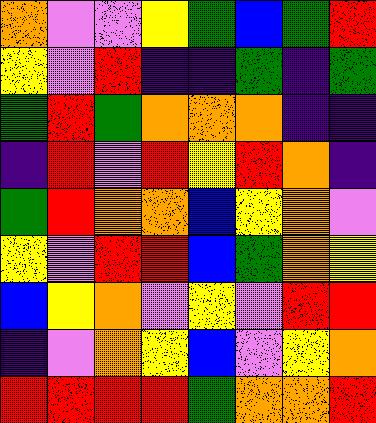[["orange", "violet", "violet", "yellow", "green", "blue", "green", "red"], ["yellow", "violet", "red", "indigo", "indigo", "green", "indigo", "green"], ["green", "red", "green", "orange", "orange", "orange", "indigo", "indigo"], ["indigo", "red", "violet", "red", "yellow", "red", "orange", "indigo"], ["green", "red", "orange", "orange", "blue", "yellow", "orange", "violet"], ["yellow", "violet", "red", "red", "blue", "green", "orange", "yellow"], ["blue", "yellow", "orange", "violet", "yellow", "violet", "red", "red"], ["indigo", "violet", "orange", "yellow", "blue", "violet", "yellow", "orange"], ["red", "red", "red", "red", "green", "orange", "orange", "red"]]